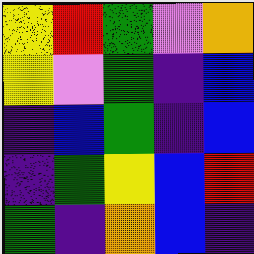[["yellow", "red", "green", "violet", "orange"], ["yellow", "violet", "green", "indigo", "blue"], ["indigo", "blue", "green", "indigo", "blue"], ["indigo", "green", "yellow", "blue", "red"], ["green", "indigo", "orange", "blue", "indigo"]]